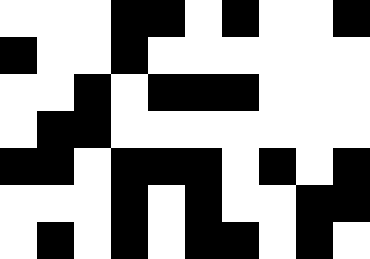[["white", "white", "white", "black", "black", "white", "black", "white", "white", "black"], ["black", "white", "white", "black", "white", "white", "white", "white", "white", "white"], ["white", "white", "black", "white", "black", "black", "black", "white", "white", "white"], ["white", "black", "black", "white", "white", "white", "white", "white", "white", "white"], ["black", "black", "white", "black", "black", "black", "white", "black", "white", "black"], ["white", "white", "white", "black", "white", "black", "white", "white", "black", "black"], ["white", "black", "white", "black", "white", "black", "black", "white", "black", "white"]]